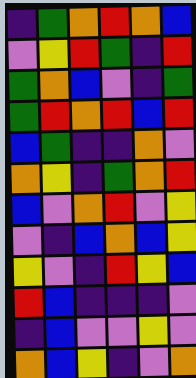[["indigo", "green", "orange", "red", "orange", "blue"], ["violet", "yellow", "red", "green", "indigo", "red"], ["green", "orange", "blue", "violet", "indigo", "green"], ["green", "red", "orange", "red", "blue", "red"], ["blue", "green", "indigo", "indigo", "orange", "violet"], ["orange", "yellow", "indigo", "green", "orange", "red"], ["blue", "violet", "orange", "red", "violet", "yellow"], ["violet", "indigo", "blue", "orange", "blue", "yellow"], ["yellow", "violet", "indigo", "red", "yellow", "blue"], ["red", "blue", "indigo", "indigo", "indigo", "violet"], ["indigo", "blue", "violet", "violet", "yellow", "violet"], ["orange", "blue", "yellow", "indigo", "violet", "orange"]]